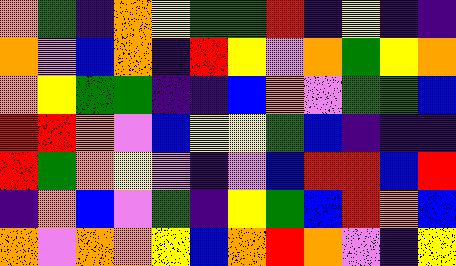[["orange", "green", "indigo", "orange", "yellow", "green", "green", "red", "indigo", "yellow", "indigo", "indigo"], ["orange", "violet", "blue", "orange", "indigo", "red", "yellow", "violet", "orange", "green", "yellow", "orange"], ["orange", "yellow", "green", "green", "indigo", "indigo", "blue", "orange", "violet", "green", "green", "blue"], ["red", "red", "orange", "violet", "blue", "yellow", "yellow", "green", "blue", "indigo", "indigo", "indigo"], ["red", "green", "orange", "yellow", "violet", "indigo", "violet", "blue", "red", "red", "blue", "red"], ["indigo", "orange", "blue", "violet", "green", "indigo", "yellow", "green", "blue", "red", "orange", "blue"], ["orange", "violet", "orange", "orange", "yellow", "blue", "orange", "red", "orange", "violet", "indigo", "yellow"]]